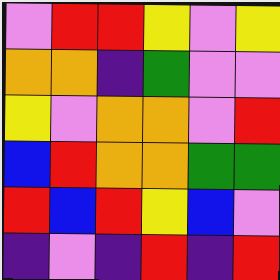[["violet", "red", "red", "yellow", "violet", "yellow"], ["orange", "orange", "indigo", "green", "violet", "violet"], ["yellow", "violet", "orange", "orange", "violet", "red"], ["blue", "red", "orange", "orange", "green", "green"], ["red", "blue", "red", "yellow", "blue", "violet"], ["indigo", "violet", "indigo", "red", "indigo", "red"]]